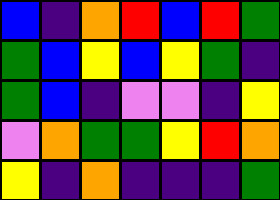[["blue", "indigo", "orange", "red", "blue", "red", "green"], ["green", "blue", "yellow", "blue", "yellow", "green", "indigo"], ["green", "blue", "indigo", "violet", "violet", "indigo", "yellow"], ["violet", "orange", "green", "green", "yellow", "red", "orange"], ["yellow", "indigo", "orange", "indigo", "indigo", "indigo", "green"]]